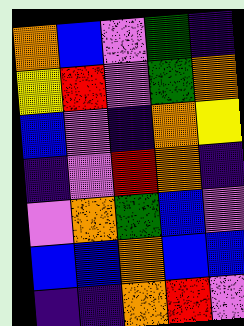[["orange", "blue", "violet", "green", "indigo"], ["yellow", "red", "violet", "green", "orange"], ["blue", "violet", "indigo", "orange", "yellow"], ["indigo", "violet", "red", "orange", "indigo"], ["violet", "orange", "green", "blue", "violet"], ["blue", "blue", "orange", "blue", "blue"], ["indigo", "indigo", "orange", "red", "violet"]]